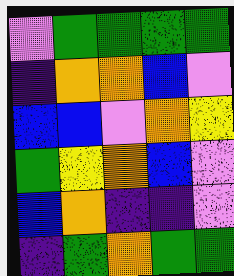[["violet", "green", "green", "green", "green"], ["indigo", "orange", "orange", "blue", "violet"], ["blue", "blue", "violet", "orange", "yellow"], ["green", "yellow", "orange", "blue", "violet"], ["blue", "orange", "indigo", "indigo", "violet"], ["indigo", "green", "orange", "green", "green"]]